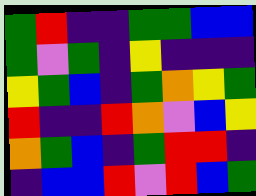[["green", "red", "indigo", "indigo", "green", "green", "blue", "blue"], ["green", "violet", "green", "indigo", "yellow", "indigo", "indigo", "indigo"], ["yellow", "green", "blue", "indigo", "green", "orange", "yellow", "green"], ["red", "indigo", "indigo", "red", "orange", "violet", "blue", "yellow"], ["orange", "green", "blue", "indigo", "green", "red", "red", "indigo"], ["indigo", "blue", "blue", "red", "violet", "red", "blue", "green"]]